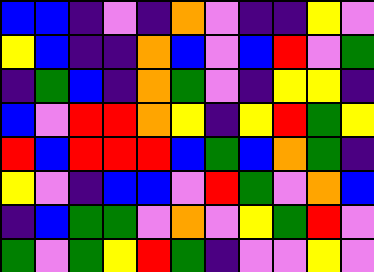[["blue", "blue", "indigo", "violet", "indigo", "orange", "violet", "indigo", "indigo", "yellow", "violet"], ["yellow", "blue", "indigo", "indigo", "orange", "blue", "violet", "blue", "red", "violet", "green"], ["indigo", "green", "blue", "indigo", "orange", "green", "violet", "indigo", "yellow", "yellow", "indigo"], ["blue", "violet", "red", "red", "orange", "yellow", "indigo", "yellow", "red", "green", "yellow"], ["red", "blue", "red", "red", "red", "blue", "green", "blue", "orange", "green", "indigo"], ["yellow", "violet", "indigo", "blue", "blue", "violet", "red", "green", "violet", "orange", "blue"], ["indigo", "blue", "green", "green", "violet", "orange", "violet", "yellow", "green", "red", "violet"], ["green", "violet", "green", "yellow", "red", "green", "indigo", "violet", "violet", "yellow", "violet"]]